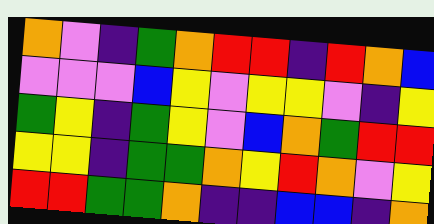[["orange", "violet", "indigo", "green", "orange", "red", "red", "indigo", "red", "orange", "blue"], ["violet", "violet", "violet", "blue", "yellow", "violet", "yellow", "yellow", "violet", "indigo", "yellow"], ["green", "yellow", "indigo", "green", "yellow", "violet", "blue", "orange", "green", "red", "red"], ["yellow", "yellow", "indigo", "green", "green", "orange", "yellow", "red", "orange", "violet", "yellow"], ["red", "red", "green", "green", "orange", "indigo", "indigo", "blue", "blue", "indigo", "orange"]]